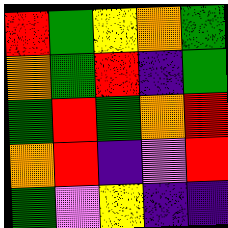[["red", "green", "yellow", "orange", "green"], ["orange", "green", "red", "indigo", "green"], ["green", "red", "green", "orange", "red"], ["orange", "red", "indigo", "violet", "red"], ["green", "violet", "yellow", "indigo", "indigo"]]